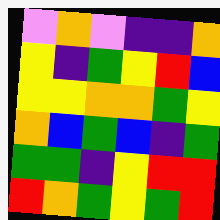[["violet", "orange", "violet", "indigo", "indigo", "orange"], ["yellow", "indigo", "green", "yellow", "red", "blue"], ["yellow", "yellow", "orange", "orange", "green", "yellow"], ["orange", "blue", "green", "blue", "indigo", "green"], ["green", "green", "indigo", "yellow", "red", "red"], ["red", "orange", "green", "yellow", "green", "red"]]